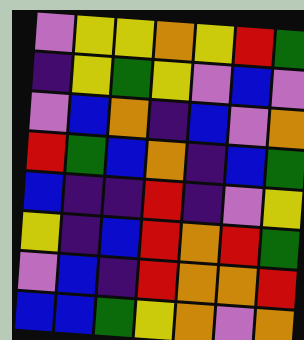[["violet", "yellow", "yellow", "orange", "yellow", "red", "green"], ["indigo", "yellow", "green", "yellow", "violet", "blue", "violet"], ["violet", "blue", "orange", "indigo", "blue", "violet", "orange"], ["red", "green", "blue", "orange", "indigo", "blue", "green"], ["blue", "indigo", "indigo", "red", "indigo", "violet", "yellow"], ["yellow", "indigo", "blue", "red", "orange", "red", "green"], ["violet", "blue", "indigo", "red", "orange", "orange", "red"], ["blue", "blue", "green", "yellow", "orange", "violet", "orange"]]